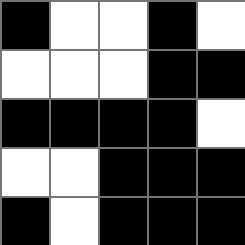[["black", "white", "white", "black", "white"], ["white", "white", "white", "black", "black"], ["black", "black", "black", "black", "white"], ["white", "white", "black", "black", "black"], ["black", "white", "black", "black", "black"]]